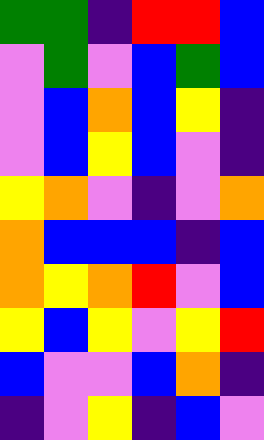[["green", "green", "indigo", "red", "red", "blue"], ["violet", "green", "violet", "blue", "green", "blue"], ["violet", "blue", "orange", "blue", "yellow", "indigo"], ["violet", "blue", "yellow", "blue", "violet", "indigo"], ["yellow", "orange", "violet", "indigo", "violet", "orange"], ["orange", "blue", "blue", "blue", "indigo", "blue"], ["orange", "yellow", "orange", "red", "violet", "blue"], ["yellow", "blue", "yellow", "violet", "yellow", "red"], ["blue", "violet", "violet", "blue", "orange", "indigo"], ["indigo", "violet", "yellow", "indigo", "blue", "violet"]]